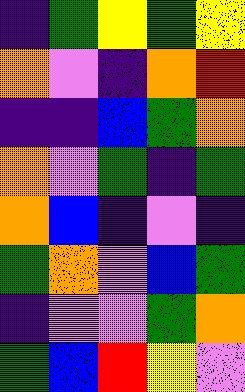[["indigo", "green", "yellow", "green", "yellow"], ["orange", "violet", "indigo", "orange", "red"], ["indigo", "indigo", "blue", "green", "orange"], ["orange", "violet", "green", "indigo", "green"], ["orange", "blue", "indigo", "violet", "indigo"], ["green", "orange", "violet", "blue", "green"], ["indigo", "violet", "violet", "green", "orange"], ["green", "blue", "red", "yellow", "violet"]]